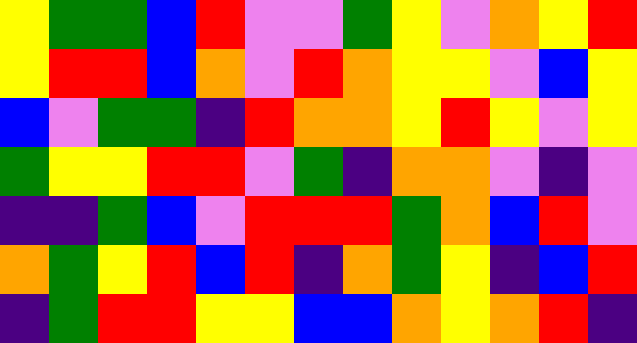[["yellow", "green", "green", "blue", "red", "violet", "violet", "green", "yellow", "violet", "orange", "yellow", "red"], ["yellow", "red", "red", "blue", "orange", "violet", "red", "orange", "yellow", "yellow", "violet", "blue", "yellow"], ["blue", "violet", "green", "green", "indigo", "red", "orange", "orange", "yellow", "red", "yellow", "violet", "yellow"], ["green", "yellow", "yellow", "red", "red", "violet", "green", "indigo", "orange", "orange", "violet", "indigo", "violet"], ["indigo", "indigo", "green", "blue", "violet", "red", "red", "red", "green", "orange", "blue", "red", "violet"], ["orange", "green", "yellow", "red", "blue", "red", "indigo", "orange", "green", "yellow", "indigo", "blue", "red"], ["indigo", "green", "red", "red", "yellow", "yellow", "blue", "blue", "orange", "yellow", "orange", "red", "indigo"]]